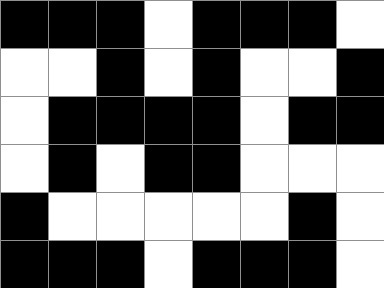[["black", "black", "black", "white", "black", "black", "black", "white"], ["white", "white", "black", "white", "black", "white", "white", "black"], ["white", "black", "black", "black", "black", "white", "black", "black"], ["white", "black", "white", "black", "black", "white", "white", "white"], ["black", "white", "white", "white", "white", "white", "black", "white"], ["black", "black", "black", "white", "black", "black", "black", "white"]]